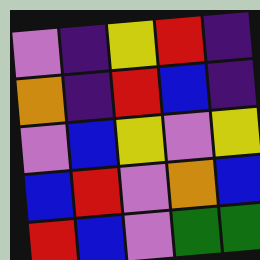[["violet", "indigo", "yellow", "red", "indigo"], ["orange", "indigo", "red", "blue", "indigo"], ["violet", "blue", "yellow", "violet", "yellow"], ["blue", "red", "violet", "orange", "blue"], ["red", "blue", "violet", "green", "green"]]